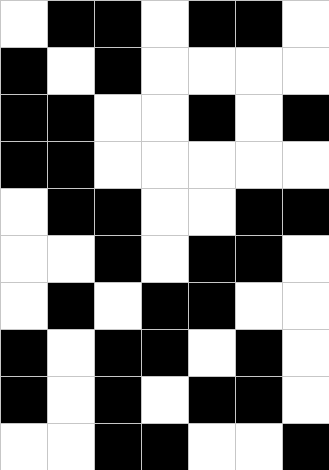[["white", "black", "black", "white", "black", "black", "white"], ["black", "white", "black", "white", "white", "white", "white"], ["black", "black", "white", "white", "black", "white", "black"], ["black", "black", "white", "white", "white", "white", "white"], ["white", "black", "black", "white", "white", "black", "black"], ["white", "white", "black", "white", "black", "black", "white"], ["white", "black", "white", "black", "black", "white", "white"], ["black", "white", "black", "black", "white", "black", "white"], ["black", "white", "black", "white", "black", "black", "white"], ["white", "white", "black", "black", "white", "white", "black"]]